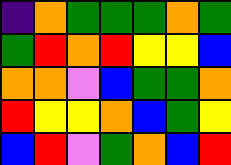[["indigo", "orange", "green", "green", "green", "orange", "green"], ["green", "red", "orange", "red", "yellow", "yellow", "blue"], ["orange", "orange", "violet", "blue", "green", "green", "orange"], ["red", "yellow", "yellow", "orange", "blue", "green", "yellow"], ["blue", "red", "violet", "green", "orange", "blue", "red"]]